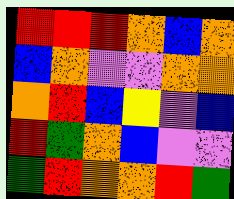[["red", "red", "red", "orange", "blue", "orange"], ["blue", "orange", "violet", "violet", "orange", "orange"], ["orange", "red", "blue", "yellow", "violet", "blue"], ["red", "green", "orange", "blue", "violet", "violet"], ["green", "red", "orange", "orange", "red", "green"]]